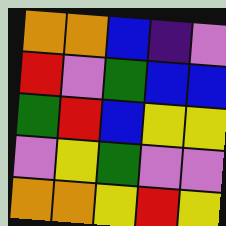[["orange", "orange", "blue", "indigo", "violet"], ["red", "violet", "green", "blue", "blue"], ["green", "red", "blue", "yellow", "yellow"], ["violet", "yellow", "green", "violet", "violet"], ["orange", "orange", "yellow", "red", "yellow"]]